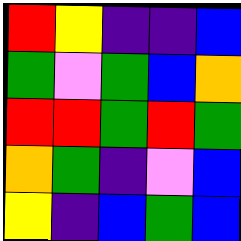[["red", "yellow", "indigo", "indigo", "blue"], ["green", "violet", "green", "blue", "orange"], ["red", "red", "green", "red", "green"], ["orange", "green", "indigo", "violet", "blue"], ["yellow", "indigo", "blue", "green", "blue"]]